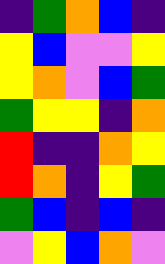[["indigo", "green", "orange", "blue", "indigo"], ["yellow", "blue", "violet", "violet", "yellow"], ["yellow", "orange", "violet", "blue", "green"], ["green", "yellow", "yellow", "indigo", "orange"], ["red", "indigo", "indigo", "orange", "yellow"], ["red", "orange", "indigo", "yellow", "green"], ["green", "blue", "indigo", "blue", "indigo"], ["violet", "yellow", "blue", "orange", "violet"]]